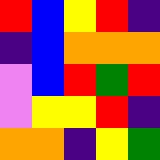[["red", "blue", "yellow", "red", "indigo"], ["indigo", "blue", "orange", "orange", "orange"], ["violet", "blue", "red", "green", "red"], ["violet", "yellow", "yellow", "red", "indigo"], ["orange", "orange", "indigo", "yellow", "green"]]